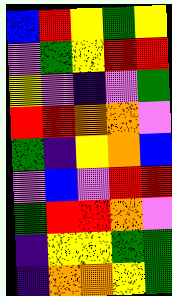[["blue", "red", "yellow", "green", "yellow"], ["violet", "green", "yellow", "red", "red"], ["yellow", "violet", "indigo", "violet", "green"], ["red", "red", "orange", "orange", "violet"], ["green", "indigo", "yellow", "orange", "blue"], ["violet", "blue", "violet", "red", "red"], ["green", "red", "red", "orange", "violet"], ["indigo", "yellow", "yellow", "green", "green"], ["indigo", "orange", "orange", "yellow", "green"]]